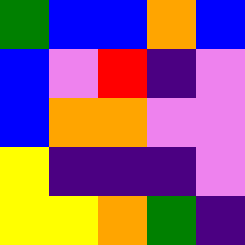[["green", "blue", "blue", "orange", "blue"], ["blue", "violet", "red", "indigo", "violet"], ["blue", "orange", "orange", "violet", "violet"], ["yellow", "indigo", "indigo", "indigo", "violet"], ["yellow", "yellow", "orange", "green", "indigo"]]